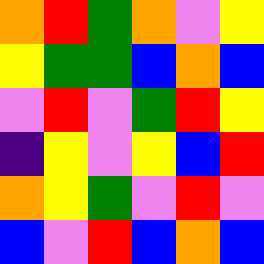[["orange", "red", "green", "orange", "violet", "yellow"], ["yellow", "green", "green", "blue", "orange", "blue"], ["violet", "red", "violet", "green", "red", "yellow"], ["indigo", "yellow", "violet", "yellow", "blue", "red"], ["orange", "yellow", "green", "violet", "red", "violet"], ["blue", "violet", "red", "blue", "orange", "blue"]]